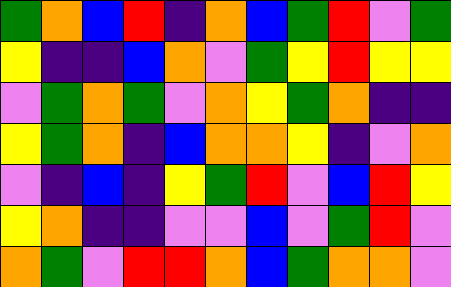[["green", "orange", "blue", "red", "indigo", "orange", "blue", "green", "red", "violet", "green"], ["yellow", "indigo", "indigo", "blue", "orange", "violet", "green", "yellow", "red", "yellow", "yellow"], ["violet", "green", "orange", "green", "violet", "orange", "yellow", "green", "orange", "indigo", "indigo"], ["yellow", "green", "orange", "indigo", "blue", "orange", "orange", "yellow", "indigo", "violet", "orange"], ["violet", "indigo", "blue", "indigo", "yellow", "green", "red", "violet", "blue", "red", "yellow"], ["yellow", "orange", "indigo", "indigo", "violet", "violet", "blue", "violet", "green", "red", "violet"], ["orange", "green", "violet", "red", "red", "orange", "blue", "green", "orange", "orange", "violet"]]